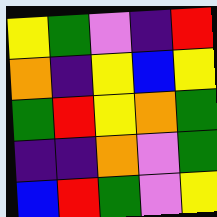[["yellow", "green", "violet", "indigo", "red"], ["orange", "indigo", "yellow", "blue", "yellow"], ["green", "red", "yellow", "orange", "green"], ["indigo", "indigo", "orange", "violet", "green"], ["blue", "red", "green", "violet", "yellow"]]